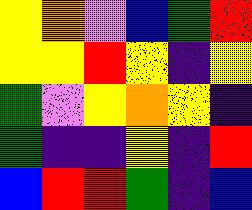[["yellow", "orange", "violet", "blue", "green", "red"], ["yellow", "yellow", "red", "yellow", "indigo", "yellow"], ["green", "violet", "yellow", "orange", "yellow", "indigo"], ["green", "indigo", "indigo", "yellow", "indigo", "red"], ["blue", "red", "red", "green", "indigo", "blue"]]